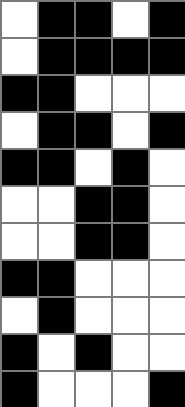[["white", "black", "black", "white", "black"], ["white", "black", "black", "black", "black"], ["black", "black", "white", "white", "white"], ["white", "black", "black", "white", "black"], ["black", "black", "white", "black", "white"], ["white", "white", "black", "black", "white"], ["white", "white", "black", "black", "white"], ["black", "black", "white", "white", "white"], ["white", "black", "white", "white", "white"], ["black", "white", "black", "white", "white"], ["black", "white", "white", "white", "black"]]